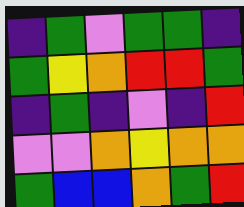[["indigo", "green", "violet", "green", "green", "indigo"], ["green", "yellow", "orange", "red", "red", "green"], ["indigo", "green", "indigo", "violet", "indigo", "red"], ["violet", "violet", "orange", "yellow", "orange", "orange"], ["green", "blue", "blue", "orange", "green", "red"]]